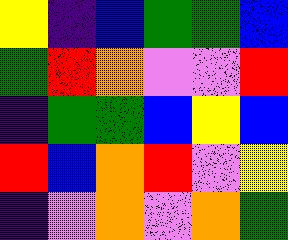[["yellow", "indigo", "blue", "green", "green", "blue"], ["green", "red", "orange", "violet", "violet", "red"], ["indigo", "green", "green", "blue", "yellow", "blue"], ["red", "blue", "orange", "red", "violet", "yellow"], ["indigo", "violet", "orange", "violet", "orange", "green"]]